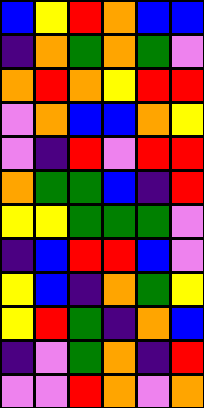[["blue", "yellow", "red", "orange", "blue", "blue"], ["indigo", "orange", "green", "orange", "green", "violet"], ["orange", "red", "orange", "yellow", "red", "red"], ["violet", "orange", "blue", "blue", "orange", "yellow"], ["violet", "indigo", "red", "violet", "red", "red"], ["orange", "green", "green", "blue", "indigo", "red"], ["yellow", "yellow", "green", "green", "green", "violet"], ["indigo", "blue", "red", "red", "blue", "violet"], ["yellow", "blue", "indigo", "orange", "green", "yellow"], ["yellow", "red", "green", "indigo", "orange", "blue"], ["indigo", "violet", "green", "orange", "indigo", "red"], ["violet", "violet", "red", "orange", "violet", "orange"]]